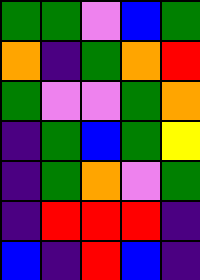[["green", "green", "violet", "blue", "green"], ["orange", "indigo", "green", "orange", "red"], ["green", "violet", "violet", "green", "orange"], ["indigo", "green", "blue", "green", "yellow"], ["indigo", "green", "orange", "violet", "green"], ["indigo", "red", "red", "red", "indigo"], ["blue", "indigo", "red", "blue", "indigo"]]